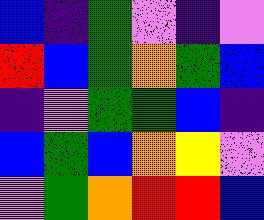[["blue", "indigo", "green", "violet", "indigo", "violet"], ["red", "blue", "green", "orange", "green", "blue"], ["indigo", "violet", "green", "green", "blue", "indigo"], ["blue", "green", "blue", "orange", "yellow", "violet"], ["violet", "green", "orange", "red", "red", "blue"]]